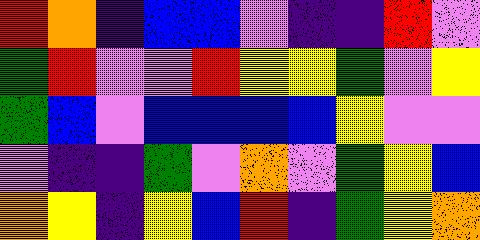[["red", "orange", "indigo", "blue", "blue", "violet", "indigo", "indigo", "red", "violet"], ["green", "red", "violet", "violet", "red", "yellow", "yellow", "green", "violet", "yellow"], ["green", "blue", "violet", "blue", "blue", "blue", "blue", "yellow", "violet", "violet"], ["violet", "indigo", "indigo", "green", "violet", "orange", "violet", "green", "yellow", "blue"], ["orange", "yellow", "indigo", "yellow", "blue", "red", "indigo", "green", "yellow", "orange"]]